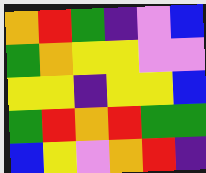[["orange", "red", "green", "indigo", "violet", "blue"], ["green", "orange", "yellow", "yellow", "violet", "violet"], ["yellow", "yellow", "indigo", "yellow", "yellow", "blue"], ["green", "red", "orange", "red", "green", "green"], ["blue", "yellow", "violet", "orange", "red", "indigo"]]